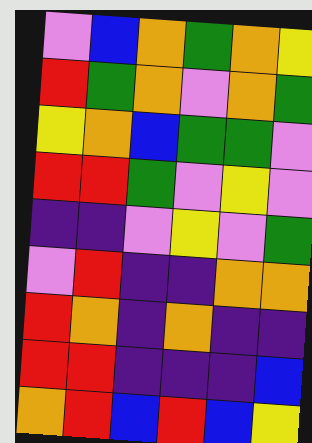[["violet", "blue", "orange", "green", "orange", "yellow"], ["red", "green", "orange", "violet", "orange", "green"], ["yellow", "orange", "blue", "green", "green", "violet"], ["red", "red", "green", "violet", "yellow", "violet"], ["indigo", "indigo", "violet", "yellow", "violet", "green"], ["violet", "red", "indigo", "indigo", "orange", "orange"], ["red", "orange", "indigo", "orange", "indigo", "indigo"], ["red", "red", "indigo", "indigo", "indigo", "blue"], ["orange", "red", "blue", "red", "blue", "yellow"]]